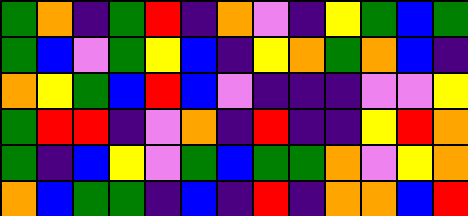[["green", "orange", "indigo", "green", "red", "indigo", "orange", "violet", "indigo", "yellow", "green", "blue", "green"], ["green", "blue", "violet", "green", "yellow", "blue", "indigo", "yellow", "orange", "green", "orange", "blue", "indigo"], ["orange", "yellow", "green", "blue", "red", "blue", "violet", "indigo", "indigo", "indigo", "violet", "violet", "yellow"], ["green", "red", "red", "indigo", "violet", "orange", "indigo", "red", "indigo", "indigo", "yellow", "red", "orange"], ["green", "indigo", "blue", "yellow", "violet", "green", "blue", "green", "green", "orange", "violet", "yellow", "orange"], ["orange", "blue", "green", "green", "indigo", "blue", "indigo", "red", "indigo", "orange", "orange", "blue", "red"]]